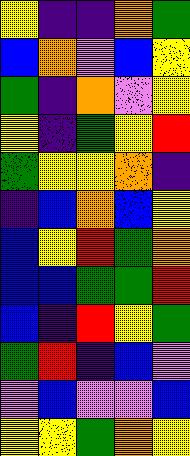[["yellow", "indigo", "indigo", "orange", "green"], ["blue", "orange", "violet", "blue", "yellow"], ["green", "indigo", "orange", "violet", "yellow"], ["yellow", "indigo", "green", "yellow", "red"], ["green", "yellow", "yellow", "orange", "indigo"], ["indigo", "blue", "orange", "blue", "yellow"], ["blue", "yellow", "red", "green", "orange"], ["blue", "blue", "green", "green", "red"], ["blue", "indigo", "red", "yellow", "green"], ["green", "red", "indigo", "blue", "violet"], ["violet", "blue", "violet", "violet", "blue"], ["yellow", "yellow", "green", "orange", "yellow"]]